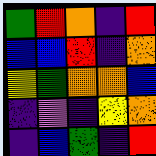[["green", "red", "orange", "indigo", "red"], ["blue", "blue", "red", "indigo", "orange"], ["yellow", "green", "orange", "orange", "blue"], ["indigo", "violet", "indigo", "yellow", "orange"], ["indigo", "blue", "green", "indigo", "red"]]